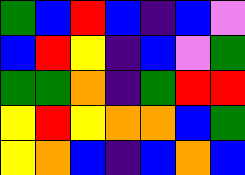[["green", "blue", "red", "blue", "indigo", "blue", "violet"], ["blue", "red", "yellow", "indigo", "blue", "violet", "green"], ["green", "green", "orange", "indigo", "green", "red", "red"], ["yellow", "red", "yellow", "orange", "orange", "blue", "green"], ["yellow", "orange", "blue", "indigo", "blue", "orange", "blue"]]